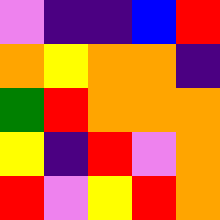[["violet", "indigo", "indigo", "blue", "red"], ["orange", "yellow", "orange", "orange", "indigo"], ["green", "red", "orange", "orange", "orange"], ["yellow", "indigo", "red", "violet", "orange"], ["red", "violet", "yellow", "red", "orange"]]